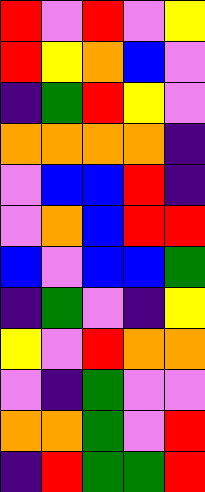[["red", "violet", "red", "violet", "yellow"], ["red", "yellow", "orange", "blue", "violet"], ["indigo", "green", "red", "yellow", "violet"], ["orange", "orange", "orange", "orange", "indigo"], ["violet", "blue", "blue", "red", "indigo"], ["violet", "orange", "blue", "red", "red"], ["blue", "violet", "blue", "blue", "green"], ["indigo", "green", "violet", "indigo", "yellow"], ["yellow", "violet", "red", "orange", "orange"], ["violet", "indigo", "green", "violet", "violet"], ["orange", "orange", "green", "violet", "red"], ["indigo", "red", "green", "green", "red"]]